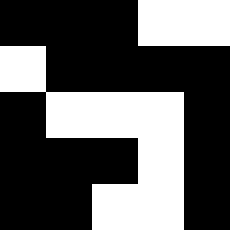[["black", "black", "black", "white", "white"], ["white", "black", "black", "black", "black"], ["black", "white", "white", "white", "black"], ["black", "black", "black", "white", "black"], ["black", "black", "white", "white", "black"]]